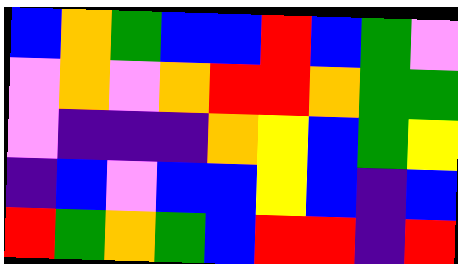[["blue", "orange", "green", "blue", "blue", "red", "blue", "green", "violet"], ["violet", "orange", "violet", "orange", "red", "red", "orange", "green", "green"], ["violet", "indigo", "indigo", "indigo", "orange", "yellow", "blue", "green", "yellow"], ["indigo", "blue", "violet", "blue", "blue", "yellow", "blue", "indigo", "blue"], ["red", "green", "orange", "green", "blue", "red", "red", "indigo", "red"]]